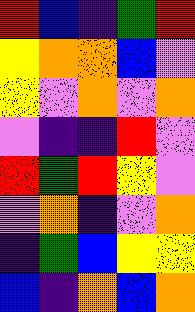[["red", "blue", "indigo", "green", "red"], ["yellow", "orange", "orange", "blue", "violet"], ["yellow", "violet", "orange", "violet", "orange"], ["violet", "indigo", "indigo", "red", "violet"], ["red", "green", "red", "yellow", "violet"], ["violet", "orange", "indigo", "violet", "orange"], ["indigo", "green", "blue", "yellow", "yellow"], ["blue", "indigo", "orange", "blue", "orange"]]